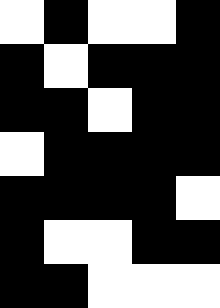[["white", "black", "white", "white", "black"], ["black", "white", "black", "black", "black"], ["black", "black", "white", "black", "black"], ["white", "black", "black", "black", "black"], ["black", "black", "black", "black", "white"], ["black", "white", "white", "black", "black"], ["black", "black", "white", "white", "white"]]